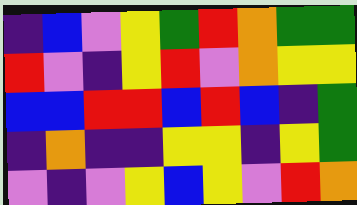[["indigo", "blue", "violet", "yellow", "green", "red", "orange", "green", "green"], ["red", "violet", "indigo", "yellow", "red", "violet", "orange", "yellow", "yellow"], ["blue", "blue", "red", "red", "blue", "red", "blue", "indigo", "green"], ["indigo", "orange", "indigo", "indigo", "yellow", "yellow", "indigo", "yellow", "green"], ["violet", "indigo", "violet", "yellow", "blue", "yellow", "violet", "red", "orange"]]